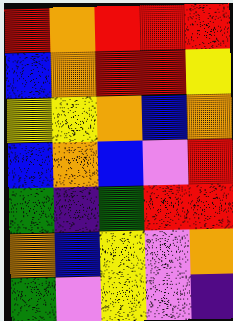[["red", "orange", "red", "red", "red"], ["blue", "orange", "red", "red", "yellow"], ["yellow", "yellow", "orange", "blue", "orange"], ["blue", "orange", "blue", "violet", "red"], ["green", "indigo", "green", "red", "red"], ["orange", "blue", "yellow", "violet", "orange"], ["green", "violet", "yellow", "violet", "indigo"]]